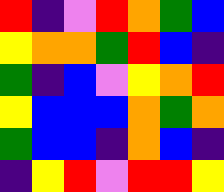[["red", "indigo", "violet", "red", "orange", "green", "blue"], ["yellow", "orange", "orange", "green", "red", "blue", "indigo"], ["green", "indigo", "blue", "violet", "yellow", "orange", "red"], ["yellow", "blue", "blue", "blue", "orange", "green", "orange"], ["green", "blue", "blue", "indigo", "orange", "blue", "indigo"], ["indigo", "yellow", "red", "violet", "red", "red", "yellow"]]